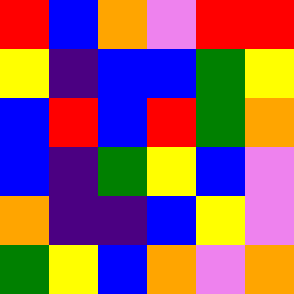[["red", "blue", "orange", "violet", "red", "red"], ["yellow", "indigo", "blue", "blue", "green", "yellow"], ["blue", "red", "blue", "red", "green", "orange"], ["blue", "indigo", "green", "yellow", "blue", "violet"], ["orange", "indigo", "indigo", "blue", "yellow", "violet"], ["green", "yellow", "blue", "orange", "violet", "orange"]]